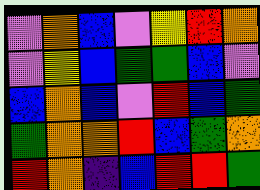[["violet", "orange", "blue", "violet", "yellow", "red", "orange"], ["violet", "yellow", "blue", "green", "green", "blue", "violet"], ["blue", "orange", "blue", "violet", "red", "blue", "green"], ["green", "orange", "orange", "red", "blue", "green", "orange"], ["red", "orange", "indigo", "blue", "red", "red", "green"]]